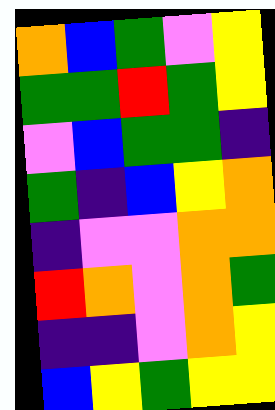[["orange", "blue", "green", "violet", "yellow"], ["green", "green", "red", "green", "yellow"], ["violet", "blue", "green", "green", "indigo"], ["green", "indigo", "blue", "yellow", "orange"], ["indigo", "violet", "violet", "orange", "orange"], ["red", "orange", "violet", "orange", "green"], ["indigo", "indigo", "violet", "orange", "yellow"], ["blue", "yellow", "green", "yellow", "yellow"]]